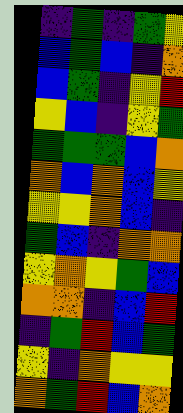[["indigo", "green", "indigo", "green", "yellow"], ["blue", "green", "blue", "indigo", "orange"], ["blue", "green", "indigo", "yellow", "red"], ["yellow", "blue", "indigo", "yellow", "green"], ["green", "green", "green", "blue", "orange"], ["orange", "blue", "orange", "blue", "yellow"], ["yellow", "yellow", "orange", "blue", "indigo"], ["green", "blue", "indigo", "orange", "orange"], ["yellow", "orange", "yellow", "green", "blue"], ["orange", "orange", "indigo", "blue", "red"], ["indigo", "green", "red", "blue", "green"], ["yellow", "indigo", "orange", "yellow", "yellow"], ["orange", "green", "red", "blue", "orange"]]